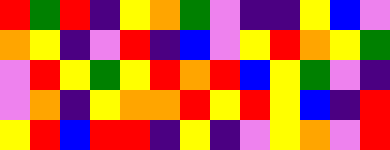[["red", "green", "red", "indigo", "yellow", "orange", "green", "violet", "indigo", "indigo", "yellow", "blue", "violet"], ["orange", "yellow", "indigo", "violet", "red", "indigo", "blue", "violet", "yellow", "red", "orange", "yellow", "green"], ["violet", "red", "yellow", "green", "yellow", "red", "orange", "red", "blue", "yellow", "green", "violet", "indigo"], ["violet", "orange", "indigo", "yellow", "orange", "orange", "red", "yellow", "red", "yellow", "blue", "indigo", "red"], ["yellow", "red", "blue", "red", "red", "indigo", "yellow", "indigo", "violet", "yellow", "orange", "violet", "red"]]